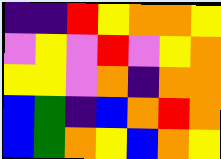[["indigo", "indigo", "red", "yellow", "orange", "orange", "yellow"], ["violet", "yellow", "violet", "red", "violet", "yellow", "orange"], ["yellow", "yellow", "violet", "orange", "indigo", "orange", "orange"], ["blue", "green", "indigo", "blue", "orange", "red", "orange"], ["blue", "green", "orange", "yellow", "blue", "orange", "yellow"]]